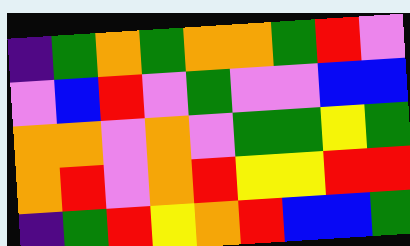[["indigo", "green", "orange", "green", "orange", "orange", "green", "red", "violet"], ["violet", "blue", "red", "violet", "green", "violet", "violet", "blue", "blue"], ["orange", "orange", "violet", "orange", "violet", "green", "green", "yellow", "green"], ["orange", "red", "violet", "orange", "red", "yellow", "yellow", "red", "red"], ["indigo", "green", "red", "yellow", "orange", "red", "blue", "blue", "green"]]